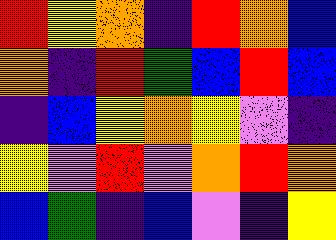[["red", "yellow", "orange", "indigo", "red", "orange", "blue"], ["orange", "indigo", "red", "green", "blue", "red", "blue"], ["indigo", "blue", "yellow", "orange", "yellow", "violet", "indigo"], ["yellow", "violet", "red", "violet", "orange", "red", "orange"], ["blue", "green", "indigo", "blue", "violet", "indigo", "yellow"]]